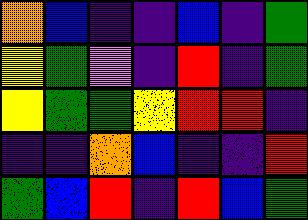[["orange", "blue", "indigo", "indigo", "blue", "indigo", "green"], ["yellow", "green", "violet", "indigo", "red", "indigo", "green"], ["yellow", "green", "green", "yellow", "red", "red", "indigo"], ["indigo", "indigo", "orange", "blue", "indigo", "indigo", "red"], ["green", "blue", "red", "indigo", "red", "blue", "green"]]